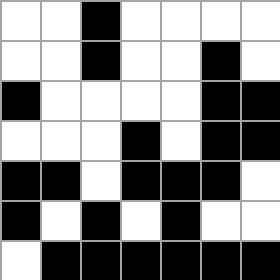[["white", "white", "black", "white", "white", "white", "white"], ["white", "white", "black", "white", "white", "black", "white"], ["black", "white", "white", "white", "white", "black", "black"], ["white", "white", "white", "black", "white", "black", "black"], ["black", "black", "white", "black", "black", "black", "white"], ["black", "white", "black", "white", "black", "white", "white"], ["white", "black", "black", "black", "black", "black", "black"]]